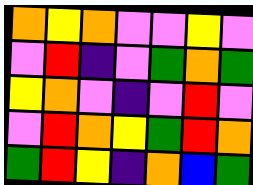[["orange", "yellow", "orange", "violet", "violet", "yellow", "violet"], ["violet", "red", "indigo", "violet", "green", "orange", "green"], ["yellow", "orange", "violet", "indigo", "violet", "red", "violet"], ["violet", "red", "orange", "yellow", "green", "red", "orange"], ["green", "red", "yellow", "indigo", "orange", "blue", "green"]]